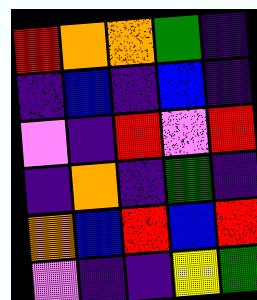[["red", "orange", "orange", "green", "indigo"], ["indigo", "blue", "indigo", "blue", "indigo"], ["violet", "indigo", "red", "violet", "red"], ["indigo", "orange", "indigo", "green", "indigo"], ["orange", "blue", "red", "blue", "red"], ["violet", "indigo", "indigo", "yellow", "green"]]